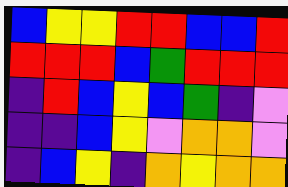[["blue", "yellow", "yellow", "red", "red", "blue", "blue", "red"], ["red", "red", "red", "blue", "green", "red", "red", "red"], ["indigo", "red", "blue", "yellow", "blue", "green", "indigo", "violet"], ["indigo", "indigo", "blue", "yellow", "violet", "orange", "orange", "violet"], ["indigo", "blue", "yellow", "indigo", "orange", "yellow", "orange", "orange"]]